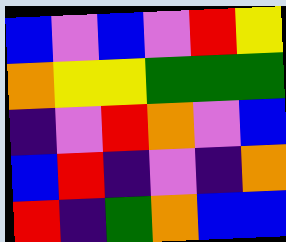[["blue", "violet", "blue", "violet", "red", "yellow"], ["orange", "yellow", "yellow", "green", "green", "green"], ["indigo", "violet", "red", "orange", "violet", "blue"], ["blue", "red", "indigo", "violet", "indigo", "orange"], ["red", "indigo", "green", "orange", "blue", "blue"]]